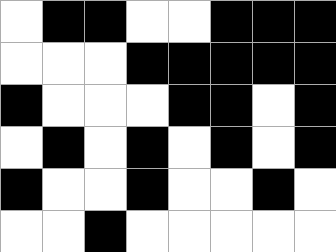[["white", "black", "black", "white", "white", "black", "black", "black"], ["white", "white", "white", "black", "black", "black", "black", "black"], ["black", "white", "white", "white", "black", "black", "white", "black"], ["white", "black", "white", "black", "white", "black", "white", "black"], ["black", "white", "white", "black", "white", "white", "black", "white"], ["white", "white", "black", "white", "white", "white", "white", "white"]]